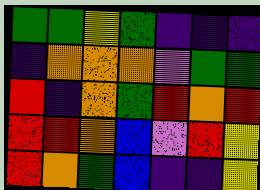[["green", "green", "yellow", "green", "indigo", "indigo", "indigo"], ["indigo", "orange", "orange", "orange", "violet", "green", "green"], ["red", "indigo", "orange", "green", "red", "orange", "red"], ["red", "red", "orange", "blue", "violet", "red", "yellow"], ["red", "orange", "green", "blue", "indigo", "indigo", "yellow"]]